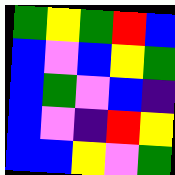[["green", "yellow", "green", "red", "blue"], ["blue", "violet", "blue", "yellow", "green"], ["blue", "green", "violet", "blue", "indigo"], ["blue", "violet", "indigo", "red", "yellow"], ["blue", "blue", "yellow", "violet", "green"]]